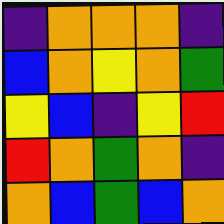[["indigo", "orange", "orange", "orange", "indigo"], ["blue", "orange", "yellow", "orange", "green"], ["yellow", "blue", "indigo", "yellow", "red"], ["red", "orange", "green", "orange", "indigo"], ["orange", "blue", "green", "blue", "orange"]]